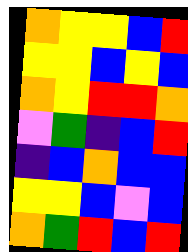[["orange", "yellow", "yellow", "blue", "red"], ["yellow", "yellow", "blue", "yellow", "blue"], ["orange", "yellow", "red", "red", "orange"], ["violet", "green", "indigo", "blue", "red"], ["indigo", "blue", "orange", "blue", "blue"], ["yellow", "yellow", "blue", "violet", "blue"], ["orange", "green", "red", "blue", "red"]]